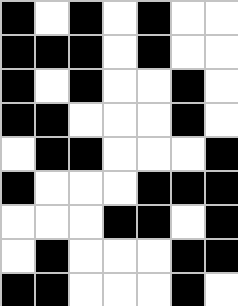[["black", "white", "black", "white", "black", "white", "white"], ["black", "black", "black", "white", "black", "white", "white"], ["black", "white", "black", "white", "white", "black", "white"], ["black", "black", "white", "white", "white", "black", "white"], ["white", "black", "black", "white", "white", "white", "black"], ["black", "white", "white", "white", "black", "black", "black"], ["white", "white", "white", "black", "black", "white", "black"], ["white", "black", "white", "white", "white", "black", "black"], ["black", "black", "white", "white", "white", "black", "white"]]